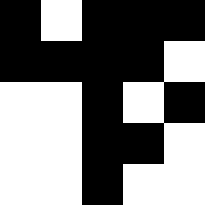[["black", "white", "black", "black", "black"], ["black", "black", "black", "black", "white"], ["white", "white", "black", "white", "black"], ["white", "white", "black", "black", "white"], ["white", "white", "black", "white", "white"]]